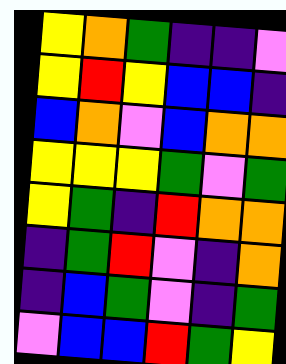[["yellow", "orange", "green", "indigo", "indigo", "violet"], ["yellow", "red", "yellow", "blue", "blue", "indigo"], ["blue", "orange", "violet", "blue", "orange", "orange"], ["yellow", "yellow", "yellow", "green", "violet", "green"], ["yellow", "green", "indigo", "red", "orange", "orange"], ["indigo", "green", "red", "violet", "indigo", "orange"], ["indigo", "blue", "green", "violet", "indigo", "green"], ["violet", "blue", "blue", "red", "green", "yellow"]]